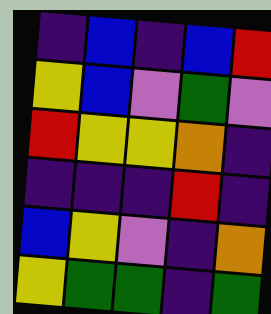[["indigo", "blue", "indigo", "blue", "red"], ["yellow", "blue", "violet", "green", "violet"], ["red", "yellow", "yellow", "orange", "indigo"], ["indigo", "indigo", "indigo", "red", "indigo"], ["blue", "yellow", "violet", "indigo", "orange"], ["yellow", "green", "green", "indigo", "green"]]